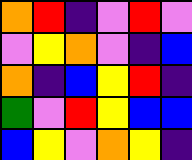[["orange", "red", "indigo", "violet", "red", "violet"], ["violet", "yellow", "orange", "violet", "indigo", "blue"], ["orange", "indigo", "blue", "yellow", "red", "indigo"], ["green", "violet", "red", "yellow", "blue", "blue"], ["blue", "yellow", "violet", "orange", "yellow", "indigo"]]